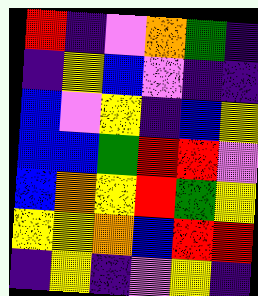[["red", "indigo", "violet", "orange", "green", "indigo"], ["indigo", "yellow", "blue", "violet", "indigo", "indigo"], ["blue", "violet", "yellow", "indigo", "blue", "yellow"], ["blue", "blue", "green", "red", "red", "violet"], ["blue", "orange", "yellow", "red", "green", "yellow"], ["yellow", "yellow", "orange", "blue", "red", "red"], ["indigo", "yellow", "indigo", "violet", "yellow", "indigo"]]